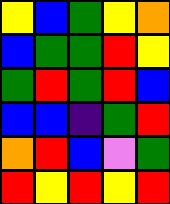[["yellow", "blue", "green", "yellow", "orange"], ["blue", "green", "green", "red", "yellow"], ["green", "red", "green", "red", "blue"], ["blue", "blue", "indigo", "green", "red"], ["orange", "red", "blue", "violet", "green"], ["red", "yellow", "red", "yellow", "red"]]